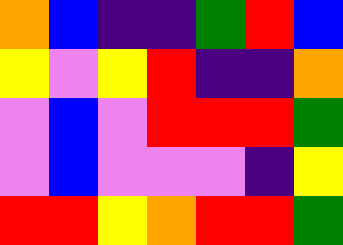[["orange", "blue", "indigo", "indigo", "green", "red", "blue"], ["yellow", "violet", "yellow", "red", "indigo", "indigo", "orange"], ["violet", "blue", "violet", "red", "red", "red", "green"], ["violet", "blue", "violet", "violet", "violet", "indigo", "yellow"], ["red", "red", "yellow", "orange", "red", "red", "green"]]